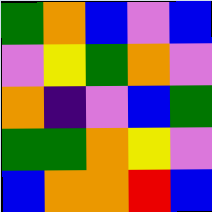[["green", "orange", "blue", "violet", "blue"], ["violet", "yellow", "green", "orange", "violet"], ["orange", "indigo", "violet", "blue", "green"], ["green", "green", "orange", "yellow", "violet"], ["blue", "orange", "orange", "red", "blue"]]